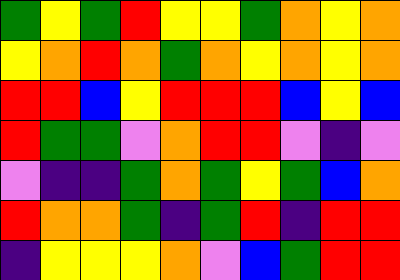[["green", "yellow", "green", "red", "yellow", "yellow", "green", "orange", "yellow", "orange"], ["yellow", "orange", "red", "orange", "green", "orange", "yellow", "orange", "yellow", "orange"], ["red", "red", "blue", "yellow", "red", "red", "red", "blue", "yellow", "blue"], ["red", "green", "green", "violet", "orange", "red", "red", "violet", "indigo", "violet"], ["violet", "indigo", "indigo", "green", "orange", "green", "yellow", "green", "blue", "orange"], ["red", "orange", "orange", "green", "indigo", "green", "red", "indigo", "red", "red"], ["indigo", "yellow", "yellow", "yellow", "orange", "violet", "blue", "green", "red", "red"]]